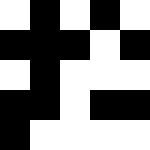[["white", "black", "white", "black", "white"], ["black", "black", "black", "white", "black"], ["white", "black", "white", "white", "white"], ["black", "black", "white", "black", "black"], ["black", "white", "white", "white", "white"]]